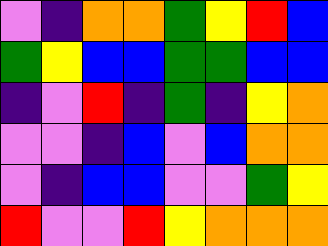[["violet", "indigo", "orange", "orange", "green", "yellow", "red", "blue"], ["green", "yellow", "blue", "blue", "green", "green", "blue", "blue"], ["indigo", "violet", "red", "indigo", "green", "indigo", "yellow", "orange"], ["violet", "violet", "indigo", "blue", "violet", "blue", "orange", "orange"], ["violet", "indigo", "blue", "blue", "violet", "violet", "green", "yellow"], ["red", "violet", "violet", "red", "yellow", "orange", "orange", "orange"]]